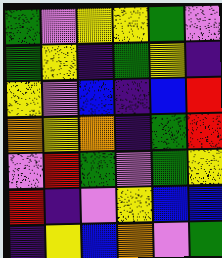[["green", "violet", "yellow", "yellow", "green", "violet"], ["green", "yellow", "indigo", "green", "yellow", "indigo"], ["yellow", "violet", "blue", "indigo", "blue", "red"], ["orange", "yellow", "orange", "indigo", "green", "red"], ["violet", "red", "green", "violet", "green", "yellow"], ["red", "indigo", "violet", "yellow", "blue", "blue"], ["indigo", "yellow", "blue", "orange", "violet", "green"]]